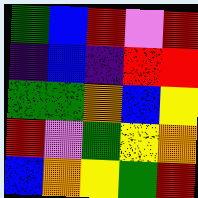[["green", "blue", "red", "violet", "red"], ["indigo", "blue", "indigo", "red", "red"], ["green", "green", "orange", "blue", "yellow"], ["red", "violet", "green", "yellow", "orange"], ["blue", "orange", "yellow", "green", "red"]]